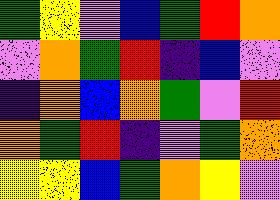[["green", "yellow", "violet", "blue", "green", "red", "orange"], ["violet", "orange", "green", "red", "indigo", "blue", "violet"], ["indigo", "orange", "blue", "orange", "green", "violet", "red"], ["orange", "green", "red", "indigo", "violet", "green", "orange"], ["yellow", "yellow", "blue", "green", "orange", "yellow", "violet"]]